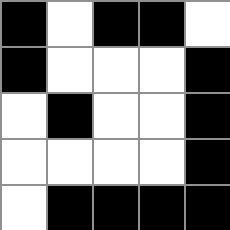[["black", "white", "black", "black", "white"], ["black", "white", "white", "white", "black"], ["white", "black", "white", "white", "black"], ["white", "white", "white", "white", "black"], ["white", "black", "black", "black", "black"]]